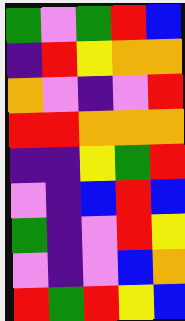[["green", "violet", "green", "red", "blue"], ["indigo", "red", "yellow", "orange", "orange"], ["orange", "violet", "indigo", "violet", "red"], ["red", "red", "orange", "orange", "orange"], ["indigo", "indigo", "yellow", "green", "red"], ["violet", "indigo", "blue", "red", "blue"], ["green", "indigo", "violet", "red", "yellow"], ["violet", "indigo", "violet", "blue", "orange"], ["red", "green", "red", "yellow", "blue"]]